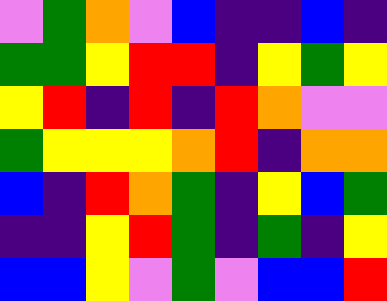[["violet", "green", "orange", "violet", "blue", "indigo", "indigo", "blue", "indigo"], ["green", "green", "yellow", "red", "red", "indigo", "yellow", "green", "yellow"], ["yellow", "red", "indigo", "red", "indigo", "red", "orange", "violet", "violet"], ["green", "yellow", "yellow", "yellow", "orange", "red", "indigo", "orange", "orange"], ["blue", "indigo", "red", "orange", "green", "indigo", "yellow", "blue", "green"], ["indigo", "indigo", "yellow", "red", "green", "indigo", "green", "indigo", "yellow"], ["blue", "blue", "yellow", "violet", "green", "violet", "blue", "blue", "red"]]